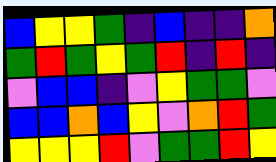[["blue", "yellow", "yellow", "green", "indigo", "blue", "indigo", "indigo", "orange"], ["green", "red", "green", "yellow", "green", "red", "indigo", "red", "indigo"], ["violet", "blue", "blue", "indigo", "violet", "yellow", "green", "green", "violet"], ["blue", "blue", "orange", "blue", "yellow", "violet", "orange", "red", "green"], ["yellow", "yellow", "yellow", "red", "violet", "green", "green", "red", "yellow"]]